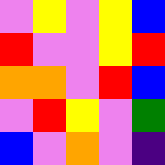[["violet", "yellow", "violet", "yellow", "blue"], ["red", "violet", "violet", "yellow", "red"], ["orange", "orange", "violet", "red", "blue"], ["violet", "red", "yellow", "violet", "green"], ["blue", "violet", "orange", "violet", "indigo"]]